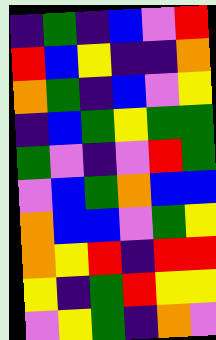[["indigo", "green", "indigo", "blue", "violet", "red"], ["red", "blue", "yellow", "indigo", "indigo", "orange"], ["orange", "green", "indigo", "blue", "violet", "yellow"], ["indigo", "blue", "green", "yellow", "green", "green"], ["green", "violet", "indigo", "violet", "red", "green"], ["violet", "blue", "green", "orange", "blue", "blue"], ["orange", "blue", "blue", "violet", "green", "yellow"], ["orange", "yellow", "red", "indigo", "red", "red"], ["yellow", "indigo", "green", "red", "yellow", "yellow"], ["violet", "yellow", "green", "indigo", "orange", "violet"]]